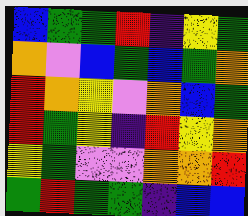[["blue", "green", "green", "red", "indigo", "yellow", "green"], ["orange", "violet", "blue", "green", "blue", "green", "orange"], ["red", "orange", "yellow", "violet", "orange", "blue", "green"], ["red", "green", "yellow", "indigo", "red", "yellow", "orange"], ["yellow", "green", "violet", "violet", "orange", "orange", "red"], ["green", "red", "green", "green", "indigo", "blue", "blue"]]